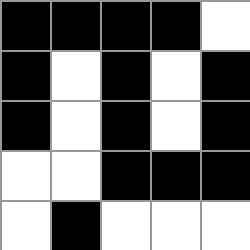[["black", "black", "black", "black", "white"], ["black", "white", "black", "white", "black"], ["black", "white", "black", "white", "black"], ["white", "white", "black", "black", "black"], ["white", "black", "white", "white", "white"]]